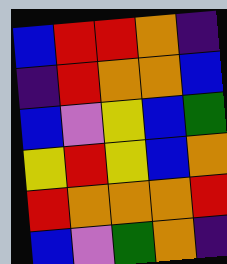[["blue", "red", "red", "orange", "indigo"], ["indigo", "red", "orange", "orange", "blue"], ["blue", "violet", "yellow", "blue", "green"], ["yellow", "red", "yellow", "blue", "orange"], ["red", "orange", "orange", "orange", "red"], ["blue", "violet", "green", "orange", "indigo"]]